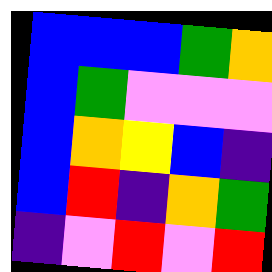[["blue", "blue", "blue", "green", "orange"], ["blue", "green", "violet", "violet", "violet"], ["blue", "orange", "yellow", "blue", "indigo"], ["blue", "red", "indigo", "orange", "green"], ["indigo", "violet", "red", "violet", "red"]]